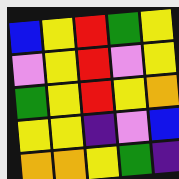[["blue", "yellow", "red", "green", "yellow"], ["violet", "yellow", "red", "violet", "yellow"], ["green", "yellow", "red", "yellow", "orange"], ["yellow", "yellow", "indigo", "violet", "blue"], ["orange", "orange", "yellow", "green", "indigo"]]